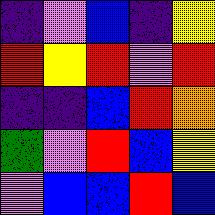[["indigo", "violet", "blue", "indigo", "yellow"], ["red", "yellow", "red", "violet", "red"], ["indigo", "indigo", "blue", "red", "orange"], ["green", "violet", "red", "blue", "yellow"], ["violet", "blue", "blue", "red", "blue"]]